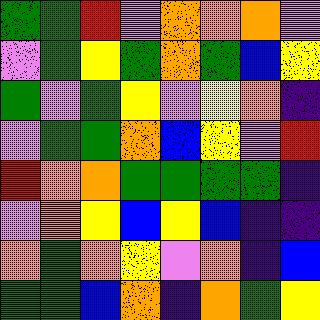[["green", "green", "red", "violet", "orange", "orange", "orange", "violet"], ["violet", "green", "yellow", "green", "orange", "green", "blue", "yellow"], ["green", "violet", "green", "yellow", "violet", "yellow", "orange", "indigo"], ["violet", "green", "green", "orange", "blue", "yellow", "violet", "red"], ["red", "orange", "orange", "green", "green", "green", "green", "indigo"], ["violet", "orange", "yellow", "blue", "yellow", "blue", "indigo", "indigo"], ["orange", "green", "orange", "yellow", "violet", "orange", "indigo", "blue"], ["green", "green", "blue", "orange", "indigo", "orange", "green", "yellow"]]